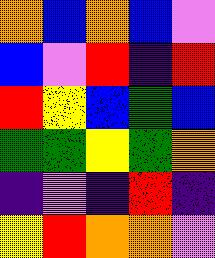[["orange", "blue", "orange", "blue", "violet"], ["blue", "violet", "red", "indigo", "red"], ["red", "yellow", "blue", "green", "blue"], ["green", "green", "yellow", "green", "orange"], ["indigo", "violet", "indigo", "red", "indigo"], ["yellow", "red", "orange", "orange", "violet"]]